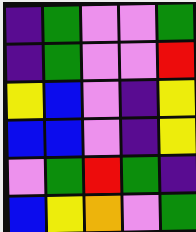[["indigo", "green", "violet", "violet", "green"], ["indigo", "green", "violet", "violet", "red"], ["yellow", "blue", "violet", "indigo", "yellow"], ["blue", "blue", "violet", "indigo", "yellow"], ["violet", "green", "red", "green", "indigo"], ["blue", "yellow", "orange", "violet", "green"]]